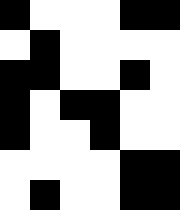[["black", "white", "white", "white", "black", "black"], ["white", "black", "white", "white", "white", "white"], ["black", "black", "white", "white", "black", "white"], ["black", "white", "black", "black", "white", "white"], ["black", "white", "white", "black", "white", "white"], ["white", "white", "white", "white", "black", "black"], ["white", "black", "white", "white", "black", "black"]]